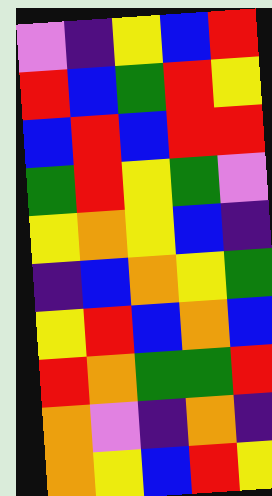[["violet", "indigo", "yellow", "blue", "red"], ["red", "blue", "green", "red", "yellow"], ["blue", "red", "blue", "red", "red"], ["green", "red", "yellow", "green", "violet"], ["yellow", "orange", "yellow", "blue", "indigo"], ["indigo", "blue", "orange", "yellow", "green"], ["yellow", "red", "blue", "orange", "blue"], ["red", "orange", "green", "green", "red"], ["orange", "violet", "indigo", "orange", "indigo"], ["orange", "yellow", "blue", "red", "yellow"]]